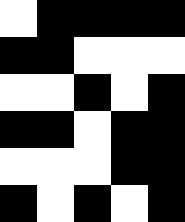[["white", "black", "black", "black", "black"], ["black", "black", "white", "white", "white"], ["white", "white", "black", "white", "black"], ["black", "black", "white", "black", "black"], ["white", "white", "white", "black", "black"], ["black", "white", "black", "white", "black"]]